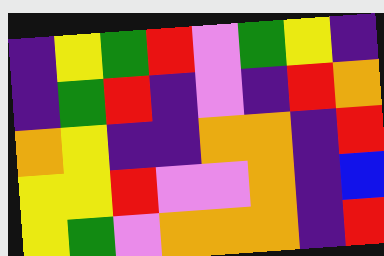[["indigo", "yellow", "green", "red", "violet", "green", "yellow", "indigo"], ["indigo", "green", "red", "indigo", "violet", "indigo", "red", "orange"], ["orange", "yellow", "indigo", "indigo", "orange", "orange", "indigo", "red"], ["yellow", "yellow", "red", "violet", "violet", "orange", "indigo", "blue"], ["yellow", "green", "violet", "orange", "orange", "orange", "indigo", "red"]]